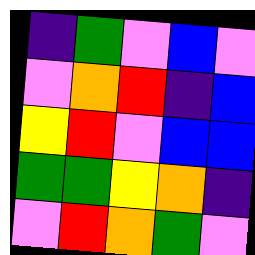[["indigo", "green", "violet", "blue", "violet"], ["violet", "orange", "red", "indigo", "blue"], ["yellow", "red", "violet", "blue", "blue"], ["green", "green", "yellow", "orange", "indigo"], ["violet", "red", "orange", "green", "violet"]]